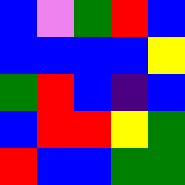[["blue", "violet", "green", "red", "blue"], ["blue", "blue", "blue", "blue", "yellow"], ["green", "red", "blue", "indigo", "blue"], ["blue", "red", "red", "yellow", "green"], ["red", "blue", "blue", "green", "green"]]